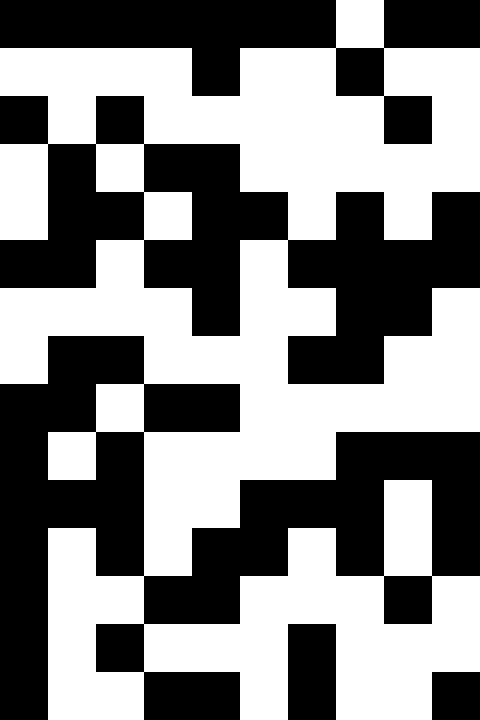[["black", "black", "black", "black", "black", "black", "black", "white", "black", "black"], ["white", "white", "white", "white", "black", "white", "white", "black", "white", "white"], ["black", "white", "black", "white", "white", "white", "white", "white", "black", "white"], ["white", "black", "white", "black", "black", "white", "white", "white", "white", "white"], ["white", "black", "black", "white", "black", "black", "white", "black", "white", "black"], ["black", "black", "white", "black", "black", "white", "black", "black", "black", "black"], ["white", "white", "white", "white", "black", "white", "white", "black", "black", "white"], ["white", "black", "black", "white", "white", "white", "black", "black", "white", "white"], ["black", "black", "white", "black", "black", "white", "white", "white", "white", "white"], ["black", "white", "black", "white", "white", "white", "white", "black", "black", "black"], ["black", "black", "black", "white", "white", "black", "black", "black", "white", "black"], ["black", "white", "black", "white", "black", "black", "white", "black", "white", "black"], ["black", "white", "white", "black", "black", "white", "white", "white", "black", "white"], ["black", "white", "black", "white", "white", "white", "black", "white", "white", "white"], ["black", "white", "white", "black", "black", "white", "black", "white", "white", "black"]]